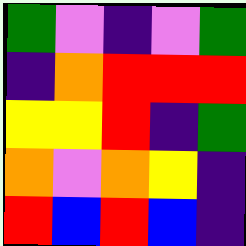[["green", "violet", "indigo", "violet", "green"], ["indigo", "orange", "red", "red", "red"], ["yellow", "yellow", "red", "indigo", "green"], ["orange", "violet", "orange", "yellow", "indigo"], ["red", "blue", "red", "blue", "indigo"]]